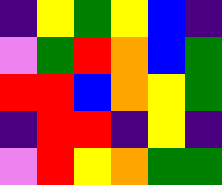[["indigo", "yellow", "green", "yellow", "blue", "indigo"], ["violet", "green", "red", "orange", "blue", "green"], ["red", "red", "blue", "orange", "yellow", "green"], ["indigo", "red", "red", "indigo", "yellow", "indigo"], ["violet", "red", "yellow", "orange", "green", "green"]]